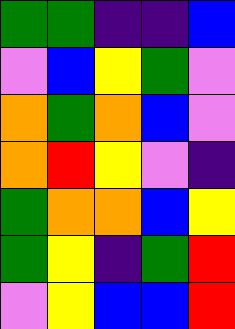[["green", "green", "indigo", "indigo", "blue"], ["violet", "blue", "yellow", "green", "violet"], ["orange", "green", "orange", "blue", "violet"], ["orange", "red", "yellow", "violet", "indigo"], ["green", "orange", "orange", "blue", "yellow"], ["green", "yellow", "indigo", "green", "red"], ["violet", "yellow", "blue", "blue", "red"]]